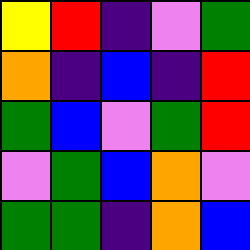[["yellow", "red", "indigo", "violet", "green"], ["orange", "indigo", "blue", "indigo", "red"], ["green", "blue", "violet", "green", "red"], ["violet", "green", "blue", "orange", "violet"], ["green", "green", "indigo", "orange", "blue"]]